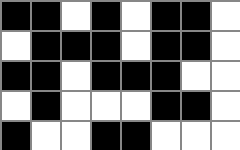[["black", "black", "white", "black", "white", "black", "black", "white"], ["white", "black", "black", "black", "white", "black", "black", "white"], ["black", "black", "white", "black", "black", "black", "white", "white"], ["white", "black", "white", "white", "white", "black", "black", "white"], ["black", "white", "white", "black", "black", "white", "white", "white"]]